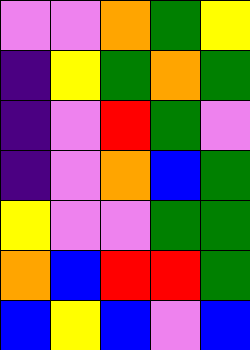[["violet", "violet", "orange", "green", "yellow"], ["indigo", "yellow", "green", "orange", "green"], ["indigo", "violet", "red", "green", "violet"], ["indigo", "violet", "orange", "blue", "green"], ["yellow", "violet", "violet", "green", "green"], ["orange", "blue", "red", "red", "green"], ["blue", "yellow", "blue", "violet", "blue"]]